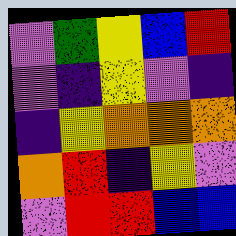[["violet", "green", "yellow", "blue", "red"], ["violet", "indigo", "yellow", "violet", "indigo"], ["indigo", "yellow", "orange", "orange", "orange"], ["orange", "red", "indigo", "yellow", "violet"], ["violet", "red", "red", "blue", "blue"]]